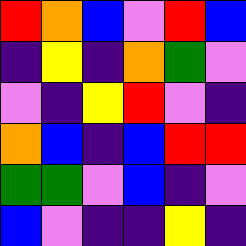[["red", "orange", "blue", "violet", "red", "blue"], ["indigo", "yellow", "indigo", "orange", "green", "violet"], ["violet", "indigo", "yellow", "red", "violet", "indigo"], ["orange", "blue", "indigo", "blue", "red", "red"], ["green", "green", "violet", "blue", "indigo", "violet"], ["blue", "violet", "indigo", "indigo", "yellow", "indigo"]]